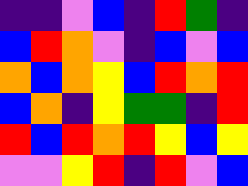[["indigo", "indigo", "violet", "blue", "indigo", "red", "green", "indigo"], ["blue", "red", "orange", "violet", "indigo", "blue", "violet", "blue"], ["orange", "blue", "orange", "yellow", "blue", "red", "orange", "red"], ["blue", "orange", "indigo", "yellow", "green", "green", "indigo", "red"], ["red", "blue", "red", "orange", "red", "yellow", "blue", "yellow"], ["violet", "violet", "yellow", "red", "indigo", "red", "violet", "blue"]]